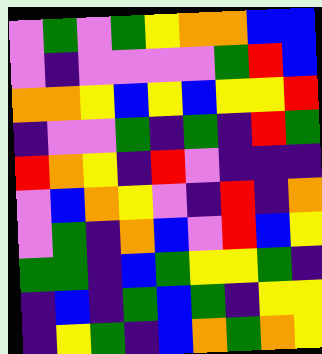[["violet", "green", "violet", "green", "yellow", "orange", "orange", "blue", "blue"], ["violet", "indigo", "violet", "violet", "violet", "violet", "green", "red", "blue"], ["orange", "orange", "yellow", "blue", "yellow", "blue", "yellow", "yellow", "red"], ["indigo", "violet", "violet", "green", "indigo", "green", "indigo", "red", "green"], ["red", "orange", "yellow", "indigo", "red", "violet", "indigo", "indigo", "indigo"], ["violet", "blue", "orange", "yellow", "violet", "indigo", "red", "indigo", "orange"], ["violet", "green", "indigo", "orange", "blue", "violet", "red", "blue", "yellow"], ["green", "green", "indigo", "blue", "green", "yellow", "yellow", "green", "indigo"], ["indigo", "blue", "indigo", "green", "blue", "green", "indigo", "yellow", "yellow"], ["indigo", "yellow", "green", "indigo", "blue", "orange", "green", "orange", "yellow"]]